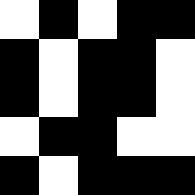[["white", "black", "white", "black", "black"], ["black", "white", "black", "black", "white"], ["black", "white", "black", "black", "white"], ["white", "black", "black", "white", "white"], ["black", "white", "black", "black", "black"]]